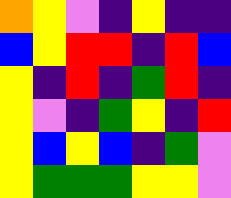[["orange", "yellow", "violet", "indigo", "yellow", "indigo", "indigo"], ["blue", "yellow", "red", "red", "indigo", "red", "blue"], ["yellow", "indigo", "red", "indigo", "green", "red", "indigo"], ["yellow", "violet", "indigo", "green", "yellow", "indigo", "red"], ["yellow", "blue", "yellow", "blue", "indigo", "green", "violet"], ["yellow", "green", "green", "green", "yellow", "yellow", "violet"]]